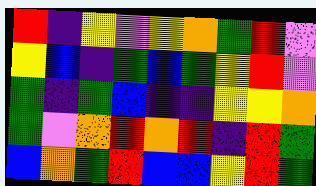[["red", "indigo", "yellow", "violet", "yellow", "orange", "green", "red", "violet"], ["yellow", "blue", "indigo", "green", "blue", "green", "yellow", "red", "violet"], ["green", "indigo", "green", "blue", "indigo", "indigo", "yellow", "yellow", "orange"], ["green", "violet", "orange", "red", "orange", "red", "indigo", "red", "green"], ["blue", "orange", "green", "red", "blue", "blue", "yellow", "red", "green"]]